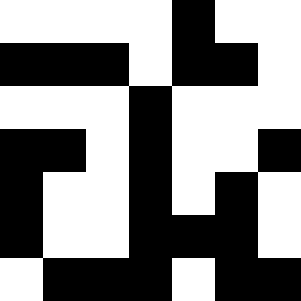[["white", "white", "white", "white", "black", "white", "white"], ["black", "black", "black", "white", "black", "black", "white"], ["white", "white", "white", "black", "white", "white", "white"], ["black", "black", "white", "black", "white", "white", "black"], ["black", "white", "white", "black", "white", "black", "white"], ["black", "white", "white", "black", "black", "black", "white"], ["white", "black", "black", "black", "white", "black", "black"]]